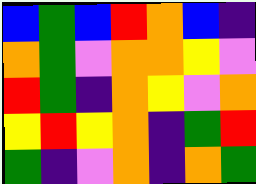[["blue", "green", "blue", "red", "orange", "blue", "indigo"], ["orange", "green", "violet", "orange", "orange", "yellow", "violet"], ["red", "green", "indigo", "orange", "yellow", "violet", "orange"], ["yellow", "red", "yellow", "orange", "indigo", "green", "red"], ["green", "indigo", "violet", "orange", "indigo", "orange", "green"]]